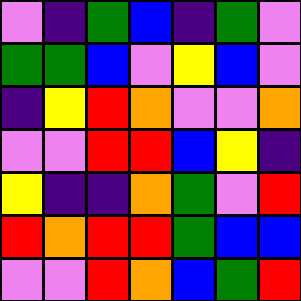[["violet", "indigo", "green", "blue", "indigo", "green", "violet"], ["green", "green", "blue", "violet", "yellow", "blue", "violet"], ["indigo", "yellow", "red", "orange", "violet", "violet", "orange"], ["violet", "violet", "red", "red", "blue", "yellow", "indigo"], ["yellow", "indigo", "indigo", "orange", "green", "violet", "red"], ["red", "orange", "red", "red", "green", "blue", "blue"], ["violet", "violet", "red", "orange", "blue", "green", "red"]]